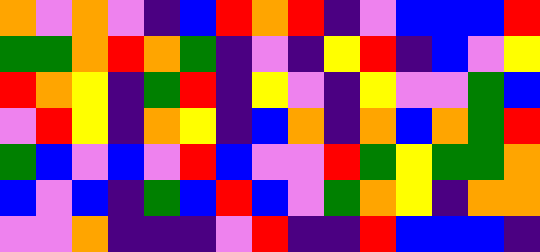[["orange", "violet", "orange", "violet", "indigo", "blue", "red", "orange", "red", "indigo", "violet", "blue", "blue", "blue", "red"], ["green", "green", "orange", "red", "orange", "green", "indigo", "violet", "indigo", "yellow", "red", "indigo", "blue", "violet", "yellow"], ["red", "orange", "yellow", "indigo", "green", "red", "indigo", "yellow", "violet", "indigo", "yellow", "violet", "violet", "green", "blue"], ["violet", "red", "yellow", "indigo", "orange", "yellow", "indigo", "blue", "orange", "indigo", "orange", "blue", "orange", "green", "red"], ["green", "blue", "violet", "blue", "violet", "red", "blue", "violet", "violet", "red", "green", "yellow", "green", "green", "orange"], ["blue", "violet", "blue", "indigo", "green", "blue", "red", "blue", "violet", "green", "orange", "yellow", "indigo", "orange", "orange"], ["violet", "violet", "orange", "indigo", "indigo", "indigo", "violet", "red", "indigo", "indigo", "red", "blue", "blue", "blue", "indigo"]]